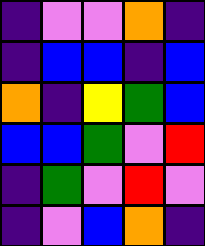[["indigo", "violet", "violet", "orange", "indigo"], ["indigo", "blue", "blue", "indigo", "blue"], ["orange", "indigo", "yellow", "green", "blue"], ["blue", "blue", "green", "violet", "red"], ["indigo", "green", "violet", "red", "violet"], ["indigo", "violet", "blue", "orange", "indigo"]]